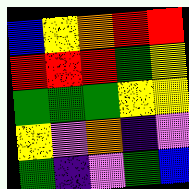[["blue", "yellow", "orange", "red", "red"], ["red", "red", "red", "green", "yellow"], ["green", "green", "green", "yellow", "yellow"], ["yellow", "violet", "orange", "indigo", "violet"], ["green", "indigo", "violet", "green", "blue"]]